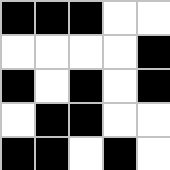[["black", "black", "black", "white", "white"], ["white", "white", "white", "white", "black"], ["black", "white", "black", "white", "black"], ["white", "black", "black", "white", "white"], ["black", "black", "white", "black", "white"]]